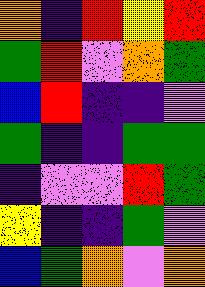[["orange", "indigo", "red", "yellow", "red"], ["green", "red", "violet", "orange", "green"], ["blue", "red", "indigo", "indigo", "violet"], ["green", "indigo", "indigo", "green", "green"], ["indigo", "violet", "violet", "red", "green"], ["yellow", "indigo", "indigo", "green", "violet"], ["blue", "green", "orange", "violet", "orange"]]